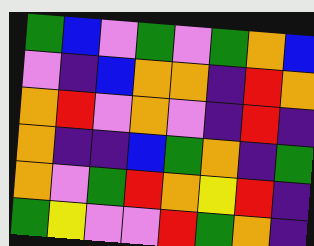[["green", "blue", "violet", "green", "violet", "green", "orange", "blue"], ["violet", "indigo", "blue", "orange", "orange", "indigo", "red", "orange"], ["orange", "red", "violet", "orange", "violet", "indigo", "red", "indigo"], ["orange", "indigo", "indigo", "blue", "green", "orange", "indigo", "green"], ["orange", "violet", "green", "red", "orange", "yellow", "red", "indigo"], ["green", "yellow", "violet", "violet", "red", "green", "orange", "indigo"]]